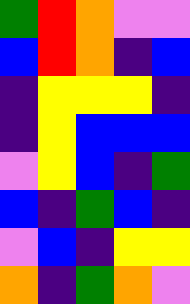[["green", "red", "orange", "violet", "violet"], ["blue", "red", "orange", "indigo", "blue"], ["indigo", "yellow", "yellow", "yellow", "indigo"], ["indigo", "yellow", "blue", "blue", "blue"], ["violet", "yellow", "blue", "indigo", "green"], ["blue", "indigo", "green", "blue", "indigo"], ["violet", "blue", "indigo", "yellow", "yellow"], ["orange", "indigo", "green", "orange", "violet"]]